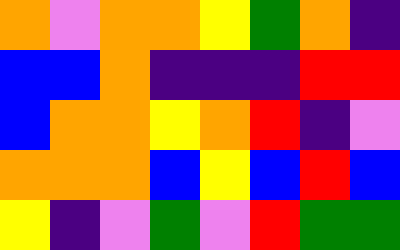[["orange", "violet", "orange", "orange", "yellow", "green", "orange", "indigo"], ["blue", "blue", "orange", "indigo", "indigo", "indigo", "red", "red"], ["blue", "orange", "orange", "yellow", "orange", "red", "indigo", "violet"], ["orange", "orange", "orange", "blue", "yellow", "blue", "red", "blue"], ["yellow", "indigo", "violet", "green", "violet", "red", "green", "green"]]